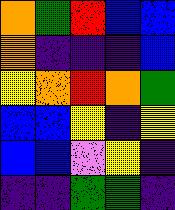[["orange", "green", "red", "blue", "blue"], ["orange", "indigo", "indigo", "indigo", "blue"], ["yellow", "orange", "red", "orange", "green"], ["blue", "blue", "yellow", "indigo", "yellow"], ["blue", "blue", "violet", "yellow", "indigo"], ["indigo", "indigo", "green", "green", "indigo"]]